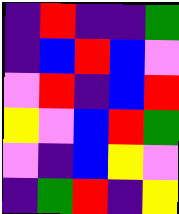[["indigo", "red", "indigo", "indigo", "green"], ["indigo", "blue", "red", "blue", "violet"], ["violet", "red", "indigo", "blue", "red"], ["yellow", "violet", "blue", "red", "green"], ["violet", "indigo", "blue", "yellow", "violet"], ["indigo", "green", "red", "indigo", "yellow"]]